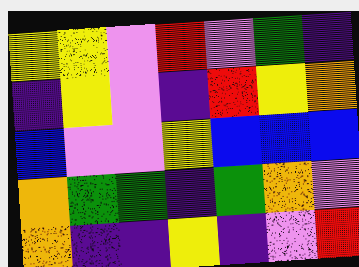[["yellow", "yellow", "violet", "red", "violet", "green", "indigo"], ["indigo", "yellow", "violet", "indigo", "red", "yellow", "orange"], ["blue", "violet", "violet", "yellow", "blue", "blue", "blue"], ["orange", "green", "green", "indigo", "green", "orange", "violet"], ["orange", "indigo", "indigo", "yellow", "indigo", "violet", "red"]]